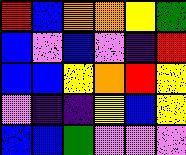[["red", "blue", "orange", "orange", "yellow", "green"], ["blue", "violet", "blue", "violet", "indigo", "red"], ["blue", "blue", "yellow", "orange", "red", "yellow"], ["violet", "indigo", "indigo", "yellow", "blue", "yellow"], ["blue", "blue", "green", "violet", "violet", "violet"]]